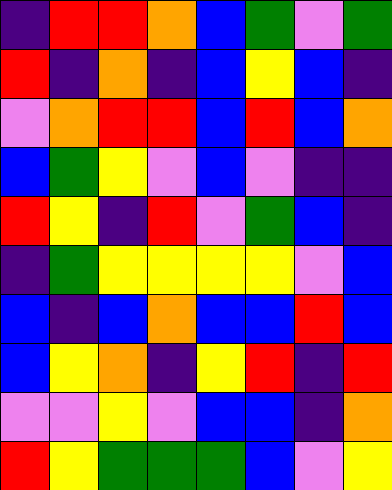[["indigo", "red", "red", "orange", "blue", "green", "violet", "green"], ["red", "indigo", "orange", "indigo", "blue", "yellow", "blue", "indigo"], ["violet", "orange", "red", "red", "blue", "red", "blue", "orange"], ["blue", "green", "yellow", "violet", "blue", "violet", "indigo", "indigo"], ["red", "yellow", "indigo", "red", "violet", "green", "blue", "indigo"], ["indigo", "green", "yellow", "yellow", "yellow", "yellow", "violet", "blue"], ["blue", "indigo", "blue", "orange", "blue", "blue", "red", "blue"], ["blue", "yellow", "orange", "indigo", "yellow", "red", "indigo", "red"], ["violet", "violet", "yellow", "violet", "blue", "blue", "indigo", "orange"], ["red", "yellow", "green", "green", "green", "blue", "violet", "yellow"]]